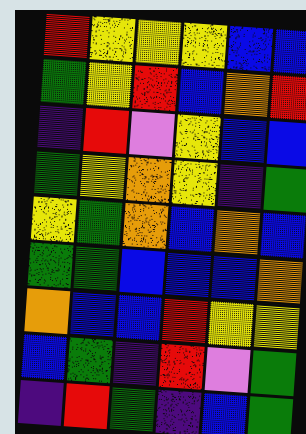[["red", "yellow", "yellow", "yellow", "blue", "blue"], ["green", "yellow", "red", "blue", "orange", "red"], ["indigo", "red", "violet", "yellow", "blue", "blue"], ["green", "yellow", "orange", "yellow", "indigo", "green"], ["yellow", "green", "orange", "blue", "orange", "blue"], ["green", "green", "blue", "blue", "blue", "orange"], ["orange", "blue", "blue", "red", "yellow", "yellow"], ["blue", "green", "indigo", "red", "violet", "green"], ["indigo", "red", "green", "indigo", "blue", "green"]]